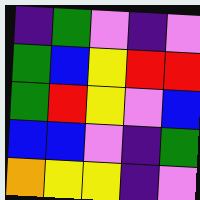[["indigo", "green", "violet", "indigo", "violet"], ["green", "blue", "yellow", "red", "red"], ["green", "red", "yellow", "violet", "blue"], ["blue", "blue", "violet", "indigo", "green"], ["orange", "yellow", "yellow", "indigo", "violet"]]